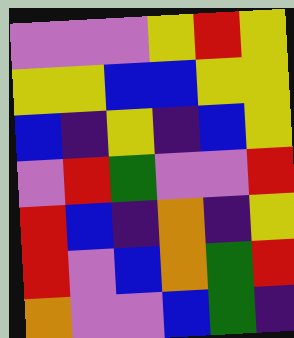[["violet", "violet", "violet", "yellow", "red", "yellow"], ["yellow", "yellow", "blue", "blue", "yellow", "yellow"], ["blue", "indigo", "yellow", "indigo", "blue", "yellow"], ["violet", "red", "green", "violet", "violet", "red"], ["red", "blue", "indigo", "orange", "indigo", "yellow"], ["red", "violet", "blue", "orange", "green", "red"], ["orange", "violet", "violet", "blue", "green", "indigo"]]